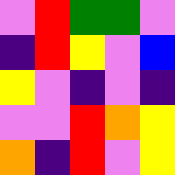[["violet", "red", "green", "green", "violet"], ["indigo", "red", "yellow", "violet", "blue"], ["yellow", "violet", "indigo", "violet", "indigo"], ["violet", "violet", "red", "orange", "yellow"], ["orange", "indigo", "red", "violet", "yellow"]]